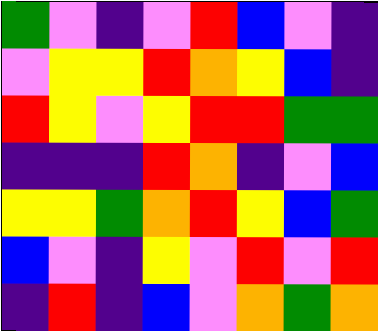[["green", "violet", "indigo", "violet", "red", "blue", "violet", "indigo"], ["violet", "yellow", "yellow", "red", "orange", "yellow", "blue", "indigo"], ["red", "yellow", "violet", "yellow", "red", "red", "green", "green"], ["indigo", "indigo", "indigo", "red", "orange", "indigo", "violet", "blue"], ["yellow", "yellow", "green", "orange", "red", "yellow", "blue", "green"], ["blue", "violet", "indigo", "yellow", "violet", "red", "violet", "red"], ["indigo", "red", "indigo", "blue", "violet", "orange", "green", "orange"]]